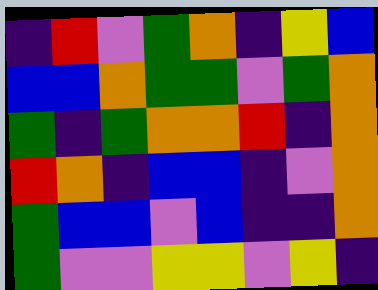[["indigo", "red", "violet", "green", "orange", "indigo", "yellow", "blue"], ["blue", "blue", "orange", "green", "green", "violet", "green", "orange"], ["green", "indigo", "green", "orange", "orange", "red", "indigo", "orange"], ["red", "orange", "indigo", "blue", "blue", "indigo", "violet", "orange"], ["green", "blue", "blue", "violet", "blue", "indigo", "indigo", "orange"], ["green", "violet", "violet", "yellow", "yellow", "violet", "yellow", "indigo"]]